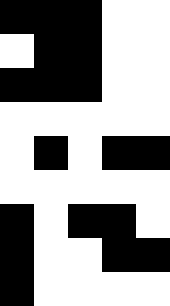[["black", "black", "black", "white", "white"], ["white", "black", "black", "white", "white"], ["black", "black", "black", "white", "white"], ["white", "white", "white", "white", "white"], ["white", "black", "white", "black", "black"], ["white", "white", "white", "white", "white"], ["black", "white", "black", "black", "white"], ["black", "white", "white", "black", "black"], ["black", "white", "white", "white", "white"]]